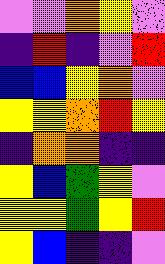[["violet", "violet", "orange", "yellow", "violet"], ["indigo", "red", "indigo", "violet", "red"], ["blue", "blue", "yellow", "orange", "violet"], ["yellow", "yellow", "orange", "red", "yellow"], ["indigo", "orange", "orange", "indigo", "indigo"], ["yellow", "blue", "green", "yellow", "violet"], ["yellow", "yellow", "green", "yellow", "red"], ["yellow", "blue", "indigo", "indigo", "violet"]]